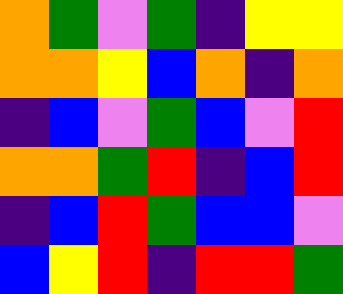[["orange", "green", "violet", "green", "indigo", "yellow", "yellow"], ["orange", "orange", "yellow", "blue", "orange", "indigo", "orange"], ["indigo", "blue", "violet", "green", "blue", "violet", "red"], ["orange", "orange", "green", "red", "indigo", "blue", "red"], ["indigo", "blue", "red", "green", "blue", "blue", "violet"], ["blue", "yellow", "red", "indigo", "red", "red", "green"]]